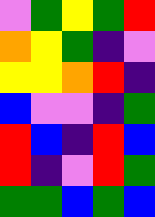[["violet", "green", "yellow", "green", "red"], ["orange", "yellow", "green", "indigo", "violet"], ["yellow", "yellow", "orange", "red", "indigo"], ["blue", "violet", "violet", "indigo", "green"], ["red", "blue", "indigo", "red", "blue"], ["red", "indigo", "violet", "red", "green"], ["green", "green", "blue", "green", "blue"]]